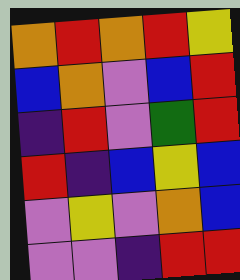[["orange", "red", "orange", "red", "yellow"], ["blue", "orange", "violet", "blue", "red"], ["indigo", "red", "violet", "green", "red"], ["red", "indigo", "blue", "yellow", "blue"], ["violet", "yellow", "violet", "orange", "blue"], ["violet", "violet", "indigo", "red", "red"]]